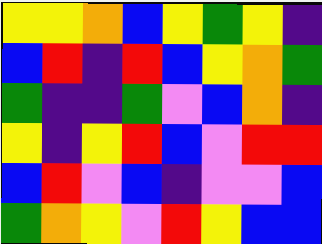[["yellow", "yellow", "orange", "blue", "yellow", "green", "yellow", "indigo"], ["blue", "red", "indigo", "red", "blue", "yellow", "orange", "green"], ["green", "indigo", "indigo", "green", "violet", "blue", "orange", "indigo"], ["yellow", "indigo", "yellow", "red", "blue", "violet", "red", "red"], ["blue", "red", "violet", "blue", "indigo", "violet", "violet", "blue"], ["green", "orange", "yellow", "violet", "red", "yellow", "blue", "blue"]]